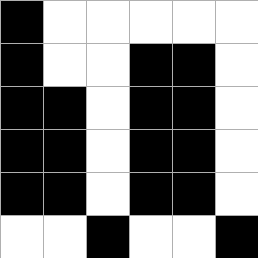[["black", "white", "white", "white", "white", "white"], ["black", "white", "white", "black", "black", "white"], ["black", "black", "white", "black", "black", "white"], ["black", "black", "white", "black", "black", "white"], ["black", "black", "white", "black", "black", "white"], ["white", "white", "black", "white", "white", "black"]]